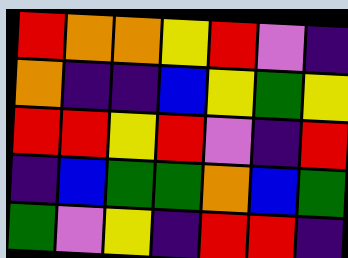[["red", "orange", "orange", "yellow", "red", "violet", "indigo"], ["orange", "indigo", "indigo", "blue", "yellow", "green", "yellow"], ["red", "red", "yellow", "red", "violet", "indigo", "red"], ["indigo", "blue", "green", "green", "orange", "blue", "green"], ["green", "violet", "yellow", "indigo", "red", "red", "indigo"]]